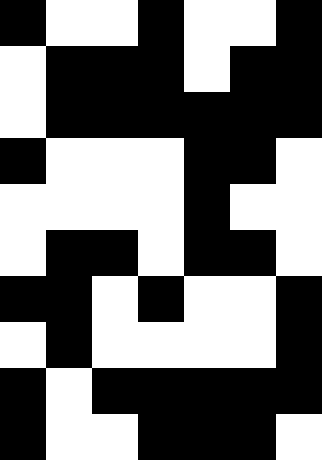[["black", "white", "white", "black", "white", "white", "black"], ["white", "black", "black", "black", "white", "black", "black"], ["white", "black", "black", "black", "black", "black", "black"], ["black", "white", "white", "white", "black", "black", "white"], ["white", "white", "white", "white", "black", "white", "white"], ["white", "black", "black", "white", "black", "black", "white"], ["black", "black", "white", "black", "white", "white", "black"], ["white", "black", "white", "white", "white", "white", "black"], ["black", "white", "black", "black", "black", "black", "black"], ["black", "white", "white", "black", "black", "black", "white"]]